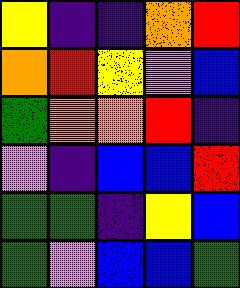[["yellow", "indigo", "indigo", "orange", "red"], ["orange", "red", "yellow", "violet", "blue"], ["green", "orange", "orange", "red", "indigo"], ["violet", "indigo", "blue", "blue", "red"], ["green", "green", "indigo", "yellow", "blue"], ["green", "violet", "blue", "blue", "green"]]